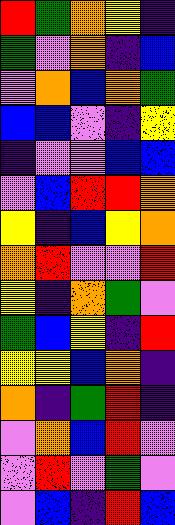[["red", "green", "orange", "yellow", "indigo"], ["green", "violet", "orange", "indigo", "blue"], ["violet", "orange", "blue", "orange", "green"], ["blue", "blue", "violet", "indigo", "yellow"], ["indigo", "violet", "violet", "blue", "blue"], ["violet", "blue", "red", "red", "orange"], ["yellow", "indigo", "blue", "yellow", "orange"], ["orange", "red", "violet", "violet", "red"], ["yellow", "indigo", "orange", "green", "violet"], ["green", "blue", "yellow", "indigo", "red"], ["yellow", "yellow", "blue", "orange", "indigo"], ["orange", "indigo", "green", "red", "indigo"], ["violet", "orange", "blue", "red", "violet"], ["violet", "red", "violet", "green", "violet"], ["violet", "blue", "indigo", "red", "blue"]]